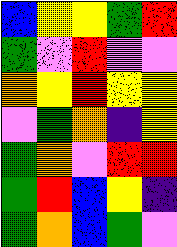[["blue", "yellow", "yellow", "green", "red"], ["green", "violet", "red", "violet", "violet"], ["orange", "yellow", "red", "yellow", "yellow"], ["violet", "green", "orange", "indigo", "yellow"], ["green", "orange", "violet", "red", "red"], ["green", "red", "blue", "yellow", "indigo"], ["green", "orange", "blue", "green", "violet"]]